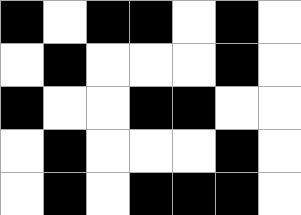[["black", "white", "black", "black", "white", "black", "white"], ["white", "black", "white", "white", "white", "black", "white"], ["black", "white", "white", "black", "black", "white", "white"], ["white", "black", "white", "white", "white", "black", "white"], ["white", "black", "white", "black", "black", "black", "white"]]